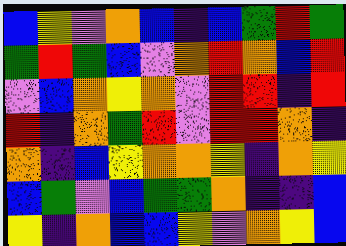[["blue", "yellow", "violet", "orange", "blue", "indigo", "blue", "green", "red", "green"], ["green", "red", "green", "blue", "violet", "orange", "red", "orange", "blue", "red"], ["violet", "blue", "orange", "yellow", "orange", "violet", "red", "red", "indigo", "red"], ["red", "indigo", "orange", "green", "red", "violet", "red", "red", "orange", "indigo"], ["orange", "indigo", "blue", "yellow", "orange", "orange", "yellow", "indigo", "orange", "yellow"], ["blue", "green", "violet", "blue", "green", "green", "orange", "indigo", "indigo", "blue"], ["yellow", "indigo", "orange", "blue", "blue", "yellow", "violet", "orange", "yellow", "blue"]]